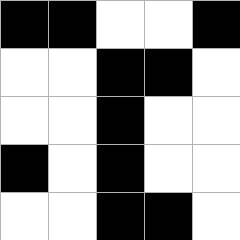[["black", "black", "white", "white", "black"], ["white", "white", "black", "black", "white"], ["white", "white", "black", "white", "white"], ["black", "white", "black", "white", "white"], ["white", "white", "black", "black", "white"]]